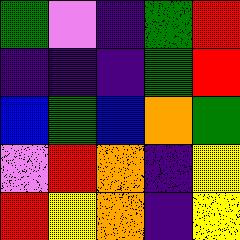[["green", "violet", "indigo", "green", "red"], ["indigo", "indigo", "indigo", "green", "red"], ["blue", "green", "blue", "orange", "green"], ["violet", "red", "orange", "indigo", "yellow"], ["red", "yellow", "orange", "indigo", "yellow"]]